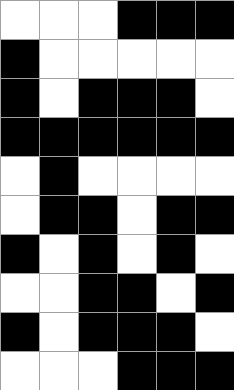[["white", "white", "white", "black", "black", "black"], ["black", "white", "white", "white", "white", "white"], ["black", "white", "black", "black", "black", "white"], ["black", "black", "black", "black", "black", "black"], ["white", "black", "white", "white", "white", "white"], ["white", "black", "black", "white", "black", "black"], ["black", "white", "black", "white", "black", "white"], ["white", "white", "black", "black", "white", "black"], ["black", "white", "black", "black", "black", "white"], ["white", "white", "white", "black", "black", "black"]]